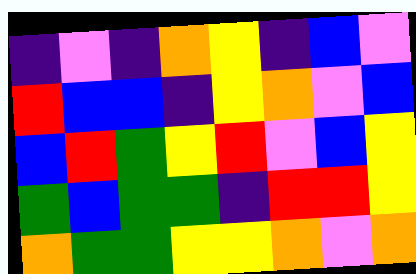[["indigo", "violet", "indigo", "orange", "yellow", "indigo", "blue", "violet"], ["red", "blue", "blue", "indigo", "yellow", "orange", "violet", "blue"], ["blue", "red", "green", "yellow", "red", "violet", "blue", "yellow"], ["green", "blue", "green", "green", "indigo", "red", "red", "yellow"], ["orange", "green", "green", "yellow", "yellow", "orange", "violet", "orange"]]